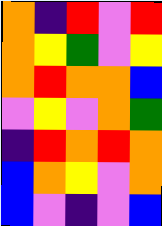[["orange", "indigo", "red", "violet", "red"], ["orange", "yellow", "green", "violet", "yellow"], ["orange", "red", "orange", "orange", "blue"], ["violet", "yellow", "violet", "orange", "green"], ["indigo", "red", "orange", "red", "orange"], ["blue", "orange", "yellow", "violet", "orange"], ["blue", "violet", "indigo", "violet", "blue"]]